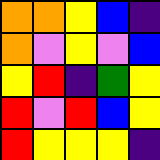[["orange", "orange", "yellow", "blue", "indigo"], ["orange", "violet", "yellow", "violet", "blue"], ["yellow", "red", "indigo", "green", "yellow"], ["red", "violet", "red", "blue", "yellow"], ["red", "yellow", "yellow", "yellow", "indigo"]]